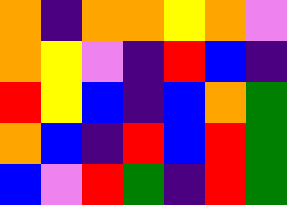[["orange", "indigo", "orange", "orange", "yellow", "orange", "violet"], ["orange", "yellow", "violet", "indigo", "red", "blue", "indigo"], ["red", "yellow", "blue", "indigo", "blue", "orange", "green"], ["orange", "blue", "indigo", "red", "blue", "red", "green"], ["blue", "violet", "red", "green", "indigo", "red", "green"]]